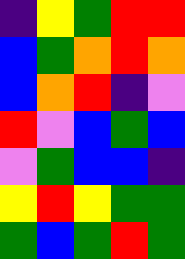[["indigo", "yellow", "green", "red", "red"], ["blue", "green", "orange", "red", "orange"], ["blue", "orange", "red", "indigo", "violet"], ["red", "violet", "blue", "green", "blue"], ["violet", "green", "blue", "blue", "indigo"], ["yellow", "red", "yellow", "green", "green"], ["green", "blue", "green", "red", "green"]]